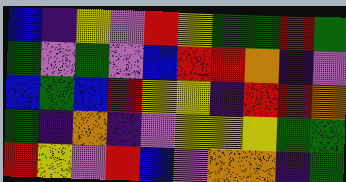[["blue", "indigo", "yellow", "violet", "red", "yellow", "green", "green", "red", "green"], ["green", "violet", "green", "violet", "blue", "red", "red", "orange", "indigo", "violet"], ["blue", "green", "blue", "red", "yellow", "yellow", "indigo", "red", "red", "orange"], ["green", "indigo", "orange", "indigo", "violet", "yellow", "yellow", "yellow", "green", "green"], ["red", "yellow", "violet", "red", "blue", "violet", "orange", "orange", "indigo", "green"]]